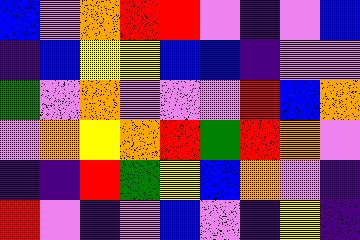[["blue", "violet", "orange", "red", "red", "violet", "indigo", "violet", "blue"], ["indigo", "blue", "yellow", "yellow", "blue", "blue", "indigo", "violet", "violet"], ["green", "violet", "orange", "violet", "violet", "violet", "red", "blue", "orange"], ["violet", "orange", "yellow", "orange", "red", "green", "red", "orange", "violet"], ["indigo", "indigo", "red", "green", "yellow", "blue", "orange", "violet", "indigo"], ["red", "violet", "indigo", "violet", "blue", "violet", "indigo", "yellow", "indigo"]]